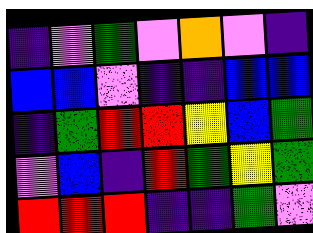[["indigo", "violet", "green", "violet", "orange", "violet", "indigo"], ["blue", "blue", "violet", "indigo", "indigo", "blue", "blue"], ["indigo", "green", "red", "red", "yellow", "blue", "green"], ["violet", "blue", "indigo", "red", "green", "yellow", "green"], ["red", "red", "red", "indigo", "indigo", "green", "violet"]]